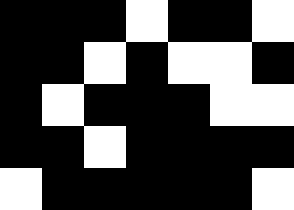[["black", "black", "black", "white", "black", "black", "white"], ["black", "black", "white", "black", "white", "white", "black"], ["black", "white", "black", "black", "black", "white", "white"], ["black", "black", "white", "black", "black", "black", "black"], ["white", "black", "black", "black", "black", "black", "white"]]